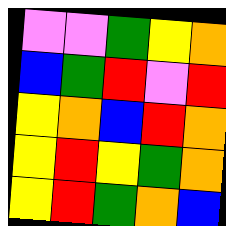[["violet", "violet", "green", "yellow", "orange"], ["blue", "green", "red", "violet", "red"], ["yellow", "orange", "blue", "red", "orange"], ["yellow", "red", "yellow", "green", "orange"], ["yellow", "red", "green", "orange", "blue"]]